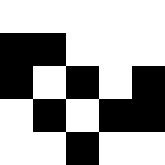[["white", "white", "white", "white", "white"], ["black", "black", "white", "white", "white"], ["black", "white", "black", "white", "black"], ["white", "black", "white", "black", "black"], ["white", "white", "black", "white", "white"]]